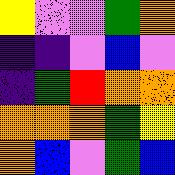[["yellow", "violet", "violet", "green", "orange"], ["indigo", "indigo", "violet", "blue", "violet"], ["indigo", "green", "red", "orange", "orange"], ["orange", "orange", "orange", "green", "yellow"], ["orange", "blue", "violet", "green", "blue"]]